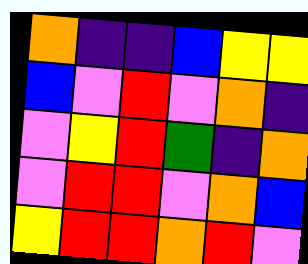[["orange", "indigo", "indigo", "blue", "yellow", "yellow"], ["blue", "violet", "red", "violet", "orange", "indigo"], ["violet", "yellow", "red", "green", "indigo", "orange"], ["violet", "red", "red", "violet", "orange", "blue"], ["yellow", "red", "red", "orange", "red", "violet"]]